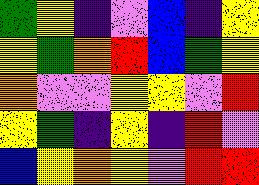[["green", "yellow", "indigo", "violet", "blue", "indigo", "yellow"], ["yellow", "green", "orange", "red", "blue", "green", "yellow"], ["orange", "violet", "violet", "yellow", "yellow", "violet", "red"], ["yellow", "green", "indigo", "yellow", "indigo", "red", "violet"], ["blue", "yellow", "orange", "yellow", "violet", "red", "red"]]